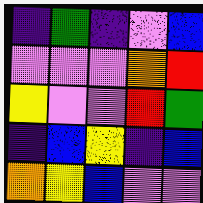[["indigo", "green", "indigo", "violet", "blue"], ["violet", "violet", "violet", "orange", "red"], ["yellow", "violet", "violet", "red", "green"], ["indigo", "blue", "yellow", "indigo", "blue"], ["orange", "yellow", "blue", "violet", "violet"]]